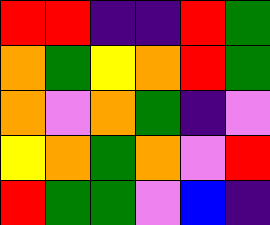[["red", "red", "indigo", "indigo", "red", "green"], ["orange", "green", "yellow", "orange", "red", "green"], ["orange", "violet", "orange", "green", "indigo", "violet"], ["yellow", "orange", "green", "orange", "violet", "red"], ["red", "green", "green", "violet", "blue", "indigo"]]